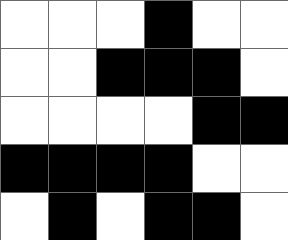[["white", "white", "white", "black", "white", "white"], ["white", "white", "black", "black", "black", "white"], ["white", "white", "white", "white", "black", "black"], ["black", "black", "black", "black", "white", "white"], ["white", "black", "white", "black", "black", "white"]]